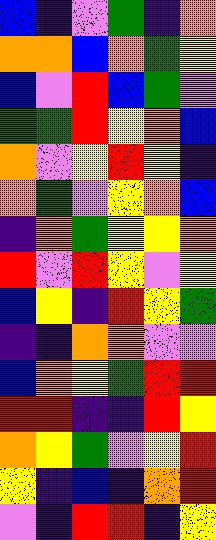[["blue", "indigo", "violet", "green", "indigo", "orange"], ["orange", "orange", "blue", "orange", "green", "yellow"], ["blue", "violet", "red", "blue", "green", "violet"], ["green", "green", "red", "yellow", "orange", "blue"], ["orange", "violet", "yellow", "red", "yellow", "indigo"], ["orange", "green", "violet", "yellow", "orange", "blue"], ["indigo", "orange", "green", "yellow", "yellow", "orange"], ["red", "violet", "red", "yellow", "violet", "yellow"], ["blue", "yellow", "indigo", "red", "yellow", "green"], ["indigo", "indigo", "orange", "orange", "violet", "violet"], ["blue", "orange", "yellow", "green", "red", "red"], ["red", "red", "indigo", "indigo", "red", "yellow"], ["orange", "yellow", "green", "violet", "yellow", "red"], ["yellow", "indigo", "blue", "indigo", "orange", "red"], ["violet", "indigo", "red", "red", "indigo", "yellow"]]